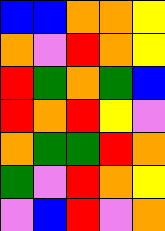[["blue", "blue", "orange", "orange", "yellow"], ["orange", "violet", "red", "orange", "yellow"], ["red", "green", "orange", "green", "blue"], ["red", "orange", "red", "yellow", "violet"], ["orange", "green", "green", "red", "orange"], ["green", "violet", "red", "orange", "yellow"], ["violet", "blue", "red", "violet", "orange"]]